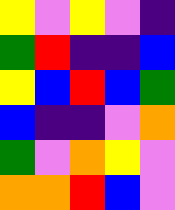[["yellow", "violet", "yellow", "violet", "indigo"], ["green", "red", "indigo", "indigo", "blue"], ["yellow", "blue", "red", "blue", "green"], ["blue", "indigo", "indigo", "violet", "orange"], ["green", "violet", "orange", "yellow", "violet"], ["orange", "orange", "red", "blue", "violet"]]